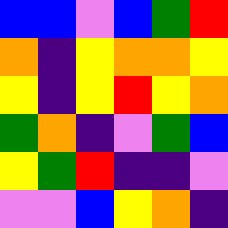[["blue", "blue", "violet", "blue", "green", "red"], ["orange", "indigo", "yellow", "orange", "orange", "yellow"], ["yellow", "indigo", "yellow", "red", "yellow", "orange"], ["green", "orange", "indigo", "violet", "green", "blue"], ["yellow", "green", "red", "indigo", "indigo", "violet"], ["violet", "violet", "blue", "yellow", "orange", "indigo"]]